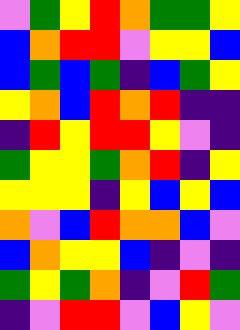[["violet", "green", "yellow", "red", "orange", "green", "green", "yellow"], ["blue", "orange", "red", "red", "violet", "yellow", "yellow", "blue"], ["blue", "green", "blue", "green", "indigo", "blue", "green", "yellow"], ["yellow", "orange", "blue", "red", "orange", "red", "indigo", "indigo"], ["indigo", "red", "yellow", "red", "red", "yellow", "violet", "indigo"], ["green", "yellow", "yellow", "green", "orange", "red", "indigo", "yellow"], ["yellow", "yellow", "yellow", "indigo", "yellow", "blue", "yellow", "blue"], ["orange", "violet", "blue", "red", "orange", "orange", "blue", "violet"], ["blue", "orange", "yellow", "yellow", "blue", "indigo", "violet", "indigo"], ["green", "yellow", "green", "orange", "indigo", "violet", "red", "green"], ["indigo", "violet", "red", "red", "violet", "blue", "yellow", "violet"]]